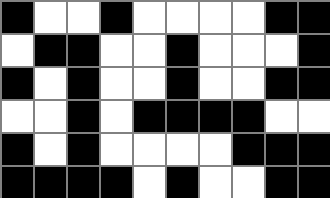[["black", "white", "white", "black", "white", "white", "white", "white", "black", "black"], ["white", "black", "black", "white", "white", "black", "white", "white", "white", "black"], ["black", "white", "black", "white", "white", "black", "white", "white", "black", "black"], ["white", "white", "black", "white", "black", "black", "black", "black", "white", "white"], ["black", "white", "black", "white", "white", "white", "white", "black", "black", "black"], ["black", "black", "black", "black", "white", "black", "white", "white", "black", "black"]]